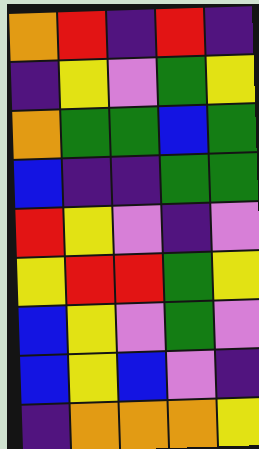[["orange", "red", "indigo", "red", "indigo"], ["indigo", "yellow", "violet", "green", "yellow"], ["orange", "green", "green", "blue", "green"], ["blue", "indigo", "indigo", "green", "green"], ["red", "yellow", "violet", "indigo", "violet"], ["yellow", "red", "red", "green", "yellow"], ["blue", "yellow", "violet", "green", "violet"], ["blue", "yellow", "blue", "violet", "indigo"], ["indigo", "orange", "orange", "orange", "yellow"]]